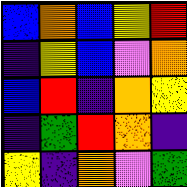[["blue", "orange", "blue", "yellow", "red"], ["indigo", "yellow", "blue", "violet", "orange"], ["blue", "red", "indigo", "orange", "yellow"], ["indigo", "green", "red", "orange", "indigo"], ["yellow", "indigo", "orange", "violet", "green"]]